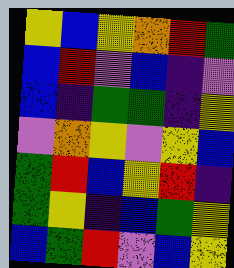[["yellow", "blue", "yellow", "orange", "red", "green"], ["blue", "red", "violet", "blue", "indigo", "violet"], ["blue", "indigo", "green", "green", "indigo", "yellow"], ["violet", "orange", "yellow", "violet", "yellow", "blue"], ["green", "red", "blue", "yellow", "red", "indigo"], ["green", "yellow", "indigo", "blue", "green", "yellow"], ["blue", "green", "red", "violet", "blue", "yellow"]]